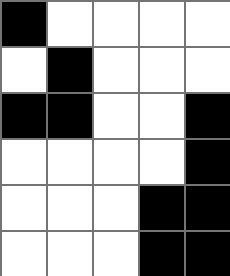[["black", "white", "white", "white", "white"], ["white", "black", "white", "white", "white"], ["black", "black", "white", "white", "black"], ["white", "white", "white", "white", "black"], ["white", "white", "white", "black", "black"], ["white", "white", "white", "black", "black"]]